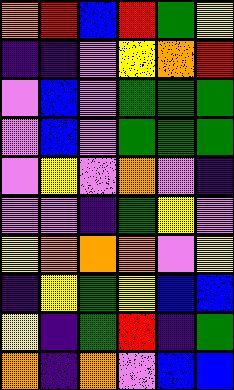[["orange", "red", "blue", "red", "green", "yellow"], ["indigo", "indigo", "violet", "yellow", "orange", "red"], ["violet", "blue", "violet", "green", "green", "green"], ["violet", "blue", "violet", "green", "green", "green"], ["violet", "yellow", "violet", "orange", "violet", "indigo"], ["violet", "violet", "indigo", "green", "yellow", "violet"], ["yellow", "orange", "orange", "orange", "violet", "yellow"], ["indigo", "yellow", "green", "yellow", "blue", "blue"], ["yellow", "indigo", "green", "red", "indigo", "green"], ["orange", "indigo", "orange", "violet", "blue", "blue"]]